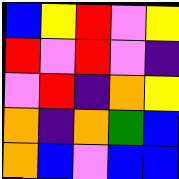[["blue", "yellow", "red", "violet", "yellow"], ["red", "violet", "red", "violet", "indigo"], ["violet", "red", "indigo", "orange", "yellow"], ["orange", "indigo", "orange", "green", "blue"], ["orange", "blue", "violet", "blue", "blue"]]